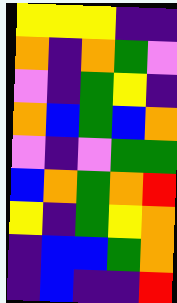[["yellow", "yellow", "yellow", "indigo", "indigo"], ["orange", "indigo", "orange", "green", "violet"], ["violet", "indigo", "green", "yellow", "indigo"], ["orange", "blue", "green", "blue", "orange"], ["violet", "indigo", "violet", "green", "green"], ["blue", "orange", "green", "orange", "red"], ["yellow", "indigo", "green", "yellow", "orange"], ["indigo", "blue", "blue", "green", "orange"], ["indigo", "blue", "indigo", "indigo", "red"]]